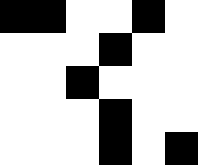[["black", "black", "white", "white", "black", "white"], ["white", "white", "white", "black", "white", "white"], ["white", "white", "black", "white", "white", "white"], ["white", "white", "white", "black", "white", "white"], ["white", "white", "white", "black", "white", "black"]]